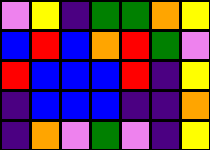[["violet", "yellow", "indigo", "green", "green", "orange", "yellow"], ["blue", "red", "blue", "orange", "red", "green", "violet"], ["red", "blue", "blue", "blue", "red", "indigo", "yellow"], ["indigo", "blue", "blue", "blue", "indigo", "indigo", "orange"], ["indigo", "orange", "violet", "green", "violet", "indigo", "yellow"]]